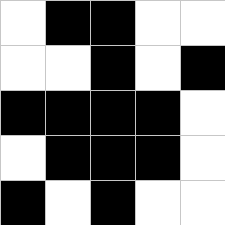[["white", "black", "black", "white", "white"], ["white", "white", "black", "white", "black"], ["black", "black", "black", "black", "white"], ["white", "black", "black", "black", "white"], ["black", "white", "black", "white", "white"]]